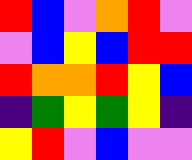[["red", "blue", "violet", "orange", "red", "violet"], ["violet", "blue", "yellow", "blue", "red", "red"], ["red", "orange", "orange", "red", "yellow", "blue"], ["indigo", "green", "yellow", "green", "yellow", "indigo"], ["yellow", "red", "violet", "blue", "violet", "violet"]]